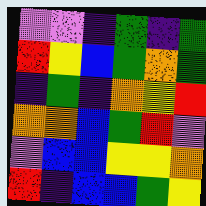[["violet", "violet", "indigo", "green", "indigo", "green"], ["red", "yellow", "blue", "green", "orange", "green"], ["indigo", "green", "indigo", "orange", "yellow", "red"], ["orange", "orange", "blue", "green", "red", "violet"], ["violet", "blue", "blue", "yellow", "yellow", "orange"], ["red", "indigo", "blue", "blue", "green", "yellow"]]